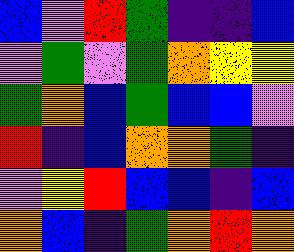[["blue", "violet", "red", "green", "indigo", "indigo", "blue"], ["violet", "green", "violet", "green", "orange", "yellow", "yellow"], ["green", "orange", "blue", "green", "blue", "blue", "violet"], ["red", "indigo", "blue", "orange", "orange", "green", "indigo"], ["violet", "yellow", "red", "blue", "blue", "indigo", "blue"], ["orange", "blue", "indigo", "green", "orange", "red", "orange"]]